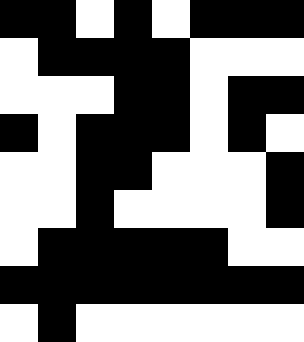[["black", "black", "white", "black", "white", "black", "black", "black"], ["white", "black", "black", "black", "black", "white", "white", "white"], ["white", "white", "white", "black", "black", "white", "black", "black"], ["black", "white", "black", "black", "black", "white", "black", "white"], ["white", "white", "black", "black", "white", "white", "white", "black"], ["white", "white", "black", "white", "white", "white", "white", "black"], ["white", "black", "black", "black", "black", "black", "white", "white"], ["black", "black", "black", "black", "black", "black", "black", "black"], ["white", "black", "white", "white", "white", "white", "white", "white"]]